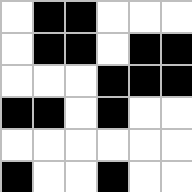[["white", "black", "black", "white", "white", "white"], ["white", "black", "black", "white", "black", "black"], ["white", "white", "white", "black", "black", "black"], ["black", "black", "white", "black", "white", "white"], ["white", "white", "white", "white", "white", "white"], ["black", "white", "white", "black", "white", "white"]]